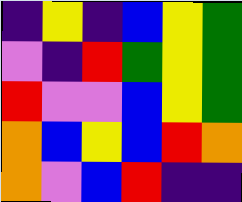[["indigo", "yellow", "indigo", "blue", "yellow", "green"], ["violet", "indigo", "red", "green", "yellow", "green"], ["red", "violet", "violet", "blue", "yellow", "green"], ["orange", "blue", "yellow", "blue", "red", "orange"], ["orange", "violet", "blue", "red", "indigo", "indigo"]]